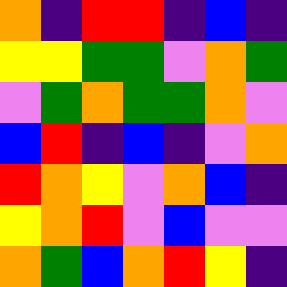[["orange", "indigo", "red", "red", "indigo", "blue", "indigo"], ["yellow", "yellow", "green", "green", "violet", "orange", "green"], ["violet", "green", "orange", "green", "green", "orange", "violet"], ["blue", "red", "indigo", "blue", "indigo", "violet", "orange"], ["red", "orange", "yellow", "violet", "orange", "blue", "indigo"], ["yellow", "orange", "red", "violet", "blue", "violet", "violet"], ["orange", "green", "blue", "orange", "red", "yellow", "indigo"]]